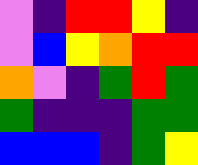[["violet", "indigo", "red", "red", "yellow", "indigo"], ["violet", "blue", "yellow", "orange", "red", "red"], ["orange", "violet", "indigo", "green", "red", "green"], ["green", "indigo", "indigo", "indigo", "green", "green"], ["blue", "blue", "blue", "indigo", "green", "yellow"]]